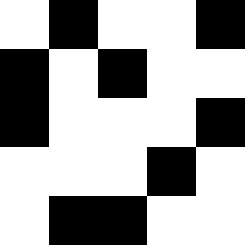[["white", "black", "white", "white", "black"], ["black", "white", "black", "white", "white"], ["black", "white", "white", "white", "black"], ["white", "white", "white", "black", "white"], ["white", "black", "black", "white", "white"]]